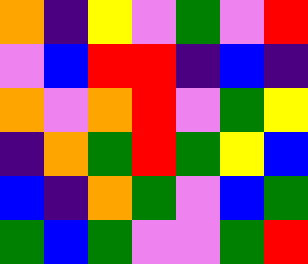[["orange", "indigo", "yellow", "violet", "green", "violet", "red"], ["violet", "blue", "red", "red", "indigo", "blue", "indigo"], ["orange", "violet", "orange", "red", "violet", "green", "yellow"], ["indigo", "orange", "green", "red", "green", "yellow", "blue"], ["blue", "indigo", "orange", "green", "violet", "blue", "green"], ["green", "blue", "green", "violet", "violet", "green", "red"]]